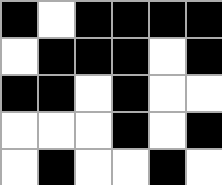[["black", "white", "black", "black", "black", "black"], ["white", "black", "black", "black", "white", "black"], ["black", "black", "white", "black", "white", "white"], ["white", "white", "white", "black", "white", "black"], ["white", "black", "white", "white", "black", "white"]]